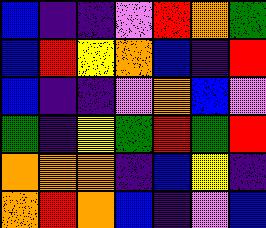[["blue", "indigo", "indigo", "violet", "red", "orange", "green"], ["blue", "red", "yellow", "orange", "blue", "indigo", "red"], ["blue", "indigo", "indigo", "violet", "orange", "blue", "violet"], ["green", "indigo", "yellow", "green", "red", "green", "red"], ["orange", "orange", "orange", "indigo", "blue", "yellow", "indigo"], ["orange", "red", "orange", "blue", "indigo", "violet", "blue"]]